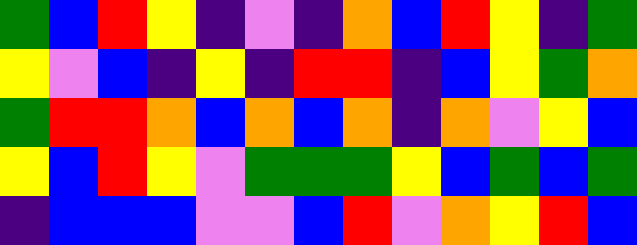[["green", "blue", "red", "yellow", "indigo", "violet", "indigo", "orange", "blue", "red", "yellow", "indigo", "green"], ["yellow", "violet", "blue", "indigo", "yellow", "indigo", "red", "red", "indigo", "blue", "yellow", "green", "orange"], ["green", "red", "red", "orange", "blue", "orange", "blue", "orange", "indigo", "orange", "violet", "yellow", "blue"], ["yellow", "blue", "red", "yellow", "violet", "green", "green", "green", "yellow", "blue", "green", "blue", "green"], ["indigo", "blue", "blue", "blue", "violet", "violet", "blue", "red", "violet", "orange", "yellow", "red", "blue"]]